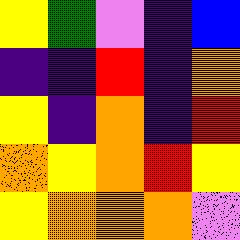[["yellow", "green", "violet", "indigo", "blue"], ["indigo", "indigo", "red", "indigo", "orange"], ["yellow", "indigo", "orange", "indigo", "red"], ["orange", "yellow", "orange", "red", "yellow"], ["yellow", "orange", "orange", "orange", "violet"]]